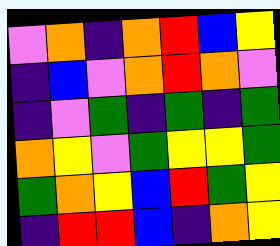[["violet", "orange", "indigo", "orange", "red", "blue", "yellow"], ["indigo", "blue", "violet", "orange", "red", "orange", "violet"], ["indigo", "violet", "green", "indigo", "green", "indigo", "green"], ["orange", "yellow", "violet", "green", "yellow", "yellow", "green"], ["green", "orange", "yellow", "blue", "red", "green", "yellow"], ["indigo", "red", "red", "blue", "indigo", "orange", "yellow"]]